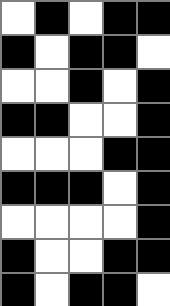[["white", "black", "white", "black", "black"], ["black", "white", "black", "black", "white"], ["white", "white", "black", "white", "black"], ["black", "black", "white", "white", "black"], ["white", "white", "white", "black", "black"], ["black", "black", "black", "white", "black"], ["white", "white", "white", "white", "black"], ["black", "white", "white", "black", "black"], ["black", "white", "black", "black", "white"]]